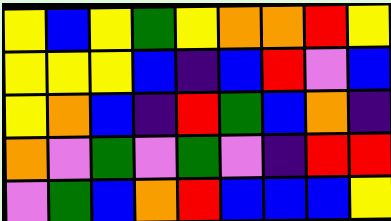[["yellow", "blue", "yellow", "green", "yellow", "orange", "orange", "red", "yellow"], ["yellow", "yellow", "yellow", "blue", "indigo", "blue", "red", "violet", "blue"], ["yellow", "orange", "blue", "indigo", "red", "green", "blue", "orange", "indigo"], ["orange", "violet", "green", "violet", "green", "violet", "indigo", "red", "red"], ["violet", "green", "blue", "orange", "red", "blue", "blue", "blue", "yellow"]]